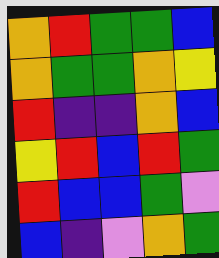[["orange", "red", "green", "green", "blue"], ["orange", "green", "green", "orange", "yellow"], ["red", "indigo", "indigo", "orange", "blue"], ["yellow", "red", "blue", "red", "green"], ["red", "blue", "blue", "green", "violet"], ["blue", "indigo", "violet", "orange", "green"]]